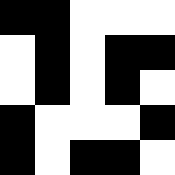[["black", "black", "white", "white", "white"], ["white", "black", "white", "black", "black"], ["white", "black", "white", "black", "white"], ["black", "white", "white", "white", "black"], ["black", "white", "black", "black", "white"]]